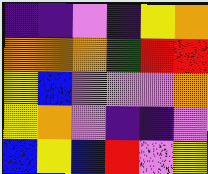[["indigo", "indigo", "violet", "indigo", "yellow", "orange"], ["orange", "orange", "orange", "green", "red", "red"], ["yellow", "blue", "violet", "violet", "violet", "orange"], ["yellow", "orange", "violet", "indigo", "indigo", "violet"], ["blue", "yellow", "blue", "red", "violet", "yellow"]]